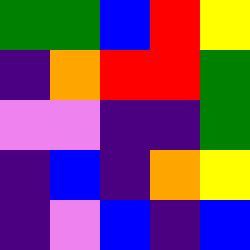[["green", "green", "blue", "red", "yellow"], ["indigo", "orange", "red", "red", "green"], ["violet", "violet", "indigo", "indigo", "green"], ["indigo", "blue", "indigo", "orange", "yellow"], ["indigo", "violet", "blue", "indigo", "blue"]]